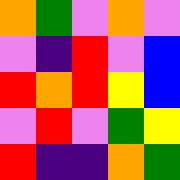[["orange", "green", "violet", "orange", "violet"], ["violet", "indigo", "red", "violet", "blue"], ["red", "orange", "red", "yellow", "blue"], ["violet", "red", "violet", "green", "yellow"], ["red", "indigo", "indigo", "orange", "green"]]